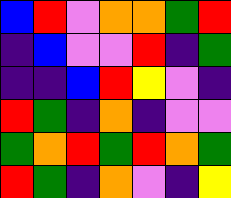[["blue", "red", "violet", "orange", "orange", "green", "red"], ["indigo", "blue", "violet", "violet", "red", "indigo", "green"], ["indigo", "indigo", "blue", "red", "yellow", "violet", "indigo"], ["red", "green", "indigo", "orange", "indigo", "violet", "violet"], ["green", "orange", "red", "green", "red", "orange", "green"], ["red", "green", "indigo", "orange", "violet", "indigo", "yellow"]]